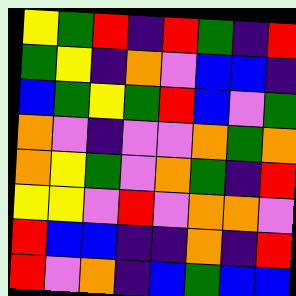[["yellow", "green", "red", "indigo", "red", "green", "indigo", "red"], ["green", "yellow", "indigo", "orange", "violet", "blue", "blue", "indigo"], ["blue", "green", "yellow", "green", "red", "blue", "violet", "green"], ["orange", "violet", "indigo", "violet", "violet", "orange", "green", "orange"], ["orange", "yellow", "green", "violet", "orange", "green", "indigo", "red"], ["yellow", "yellow", "violet", "red", "violet", "orange", "orange", "violet"], ["red", "blue", "blue", "indigo", "indigo", "orange", "indigo", "red"], ["red", "violet", "orange", "indigo", "blue", "green", "blue", "blue"]]